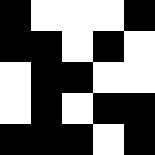[["black", "white", "white", "white", "black"], ["black", "black", "white", "black", "white"], ["white", "black", "black", "white", "white"], ["white", "black", "white", "black", "black"], ["black", "black", "black", "white", "black"]]